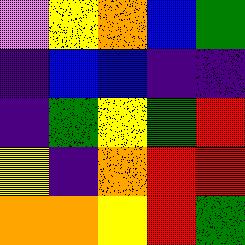[["violet", "yellow", "orange", "blue", "green"], ["indigo", "blue", "blue", "indigo", "indigo"], ["indigo", "green", "yellow", "green", "red"], ["yellow", "indigo", "orange", "red", "red"], ["orange", "orange", "yellow", "red", "green"]]